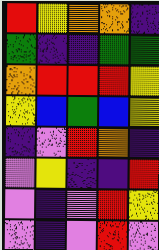[["red", "yellow", "orange", "orange", "indigo"], ["green", "indigo", "indigo", "green", "green"], ["orange", "red", "red", "red", "yellow"], ["yellow", "blue", "green", "blue", "yellow"], ["indigo", "violet", "red", "orange", "indigo"], ["violet", "yellow", "indigo", "indigo", "red"], ["violet", "indigo", "violet", "red", "yellow"], ["violet", "indigo", "violet", "red", "violet"]]